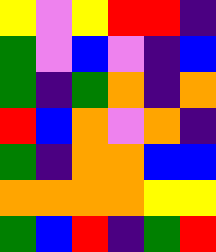[["yellow", "violet", "yellow", "red", "red", "indigo"], ["green", "violet", "blue", "violet", "indigo", "blue"], ["green", "indigo", "green", "orange", "indigo", "orange"], ["red", "blue", "orange", "violet", "orange", "indigo"], ["green", "indigo", "orange", "orange", "blue", "blue"], ["orange", "orange", "orange", "orange", "yellow", "yellow"], ["green", "blue", "red", "indigo", "green", "red"]]